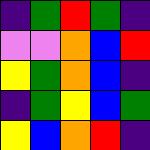[["indigo", "green", "red", "green", "indigo"], ["violet", "violet", "orange", "blue", "red"], ["yellow", "green", "orange", "blue", "indigo"], ["indigo", "green", "yellow", "blue", "green"], ["yellow", "blue", "orange", "red", "indigo"]]